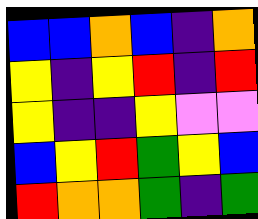[["blue", "blue", "orange", "blue", "indigo", "orange"], ["yellow", "indigo", "yellow", "red", "indigo", "red"], ["yellow", "indigo", "indigo", "yellow", "violet", "violet"], ["blue", "yellow", "red", "green", "yellow", "blue"], ["red", "orange", "orange", "green", "indigo", "green"]]